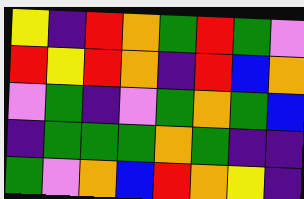[["yellow", "indigo", "red", "orange", "green", "red", "green", "violet"], ["red", "yellow", "red", "orange", "indigo", "red", "blue", "orange"], ["violet", "green", "indigo", "violet", "green", "orange", "green", "blue"], ["indigo", "green", "green", "green", "orange", "green", "indigo", "indigo"], ["green", "violet", "orange", "blue", "red", "orange", "yellow", "indigo"]]